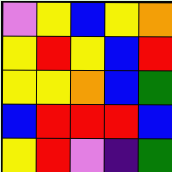[["violet", "yellow", "blue", "yellow", "orange"], ["yellow", "red", "yellow", "blue", "red"], ["yellow", "yellow", "orange", "blue", "green"], ["blue", "red", "red", "red", "blue"], ["yellow", "red", "violet", "indigo", "green"]]